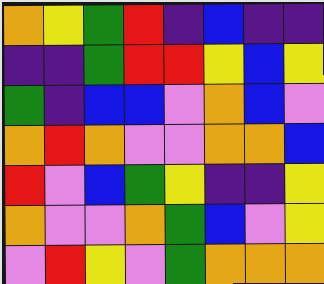[["orange", "yellow", "green", "red", "indigo", "blue", "indigo", "indigo"], ["indigo", "indigo", "green", "red", "red", "yellow", "blue", "yellow"], ["green", "indigo", "blue", "blue", "violet", "orange", "blue", "violet"], ["orange", "red", "orange", "violet", "violet", "orange", "orange", "blue"], ["red", "violet", "blue", "green", "yellow", "indigo", "indigo", "yellow"], ["orange", "violet", "violet", "orange", "green", "blue", "violet", "yellow"], ["violet", "red", "yellow", "violet", "green", "orange", "orange", "orange"]]